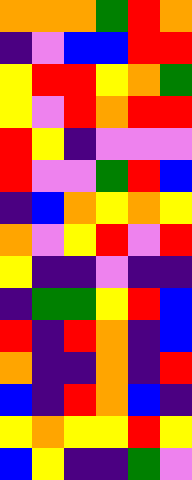[["orange", "orange", "orange", "green", "red", "orange"], ["indigo", "violet", "blue", "blue", "red", "red"], ["yellow", "red", "red", "yellow", "orange", "green"], ["yellow", "violet", "red", "orange", "red", "red"], ["red", "yellow", "indigo", "violet", "violet", "violet"], ["red", "violet", "violet", "green", "red", "blue"], ["indigo", "blue", "orange", "yellow", "orange", "yellow"], ["orange", "violet", "yellow", "red", "violet", "red"], ["yellow", "indigo", "indigo", "violet", "indigo", "indigo"], ["indigo", "green", "green", "yellow", "red", "blue"], ["red", "indigo", "red", "orange", "indigo", "blue"], ["orange", "indigo", "indigo", "orange", "indigo", "red"], ["blue", "indigo", "red", "orange", "blue", "indigo"], ["yellow", "orange", "yellow", "yellow", "red", "yellow"], ["blue", "yellow", "indigo", "indigo", "green", "violet"]]